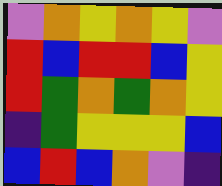[["violet", "orange", "yellow", "orange", "yellow", "violet"], ["red", "blue", "red", "red", "blue", "yellow"], ["red", "green", "orange", "green", "orange", "yellow"], ["indigo", "green", "yellow", "yellow", "yellow", "blue"], ["blue", "red", "blue", "orange", "violet", "indigo"]]